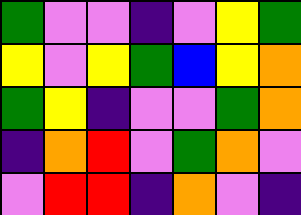[["green", "violet", "violet", "indigo", "violet", "yellow", "green"], ["yellow", "violet", "yellow", "green", "blue", "yellow", "orange"], ["green", "yellow", "indigo", "violet", "violet", "green", "orange"], ["indigo", "orange", "red", "violet", "green", "orange", "violet"], ["violet", "red", "red", "indigo", "orange", "violet", "indigo"]]